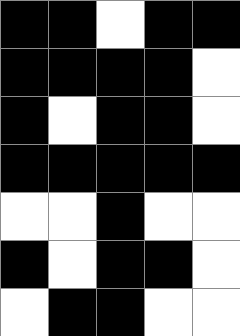[["black", "black", "white", "black", "black"], ["black", "black", "black", "black", "white"], ["black", "white", "black", "black", "white"], ["black", "black", "black", "black", "black"], ["white", "white", "black", "white", "white"], ["black", "white", "black", "black", "white"], ["white", "black", "black", "white", "white"]]